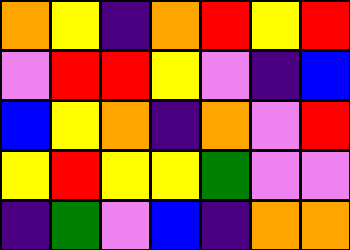[["orange", "yellow", "indigo", "orange", "red", "yellow", "red"], ["violet", "red", "red", "yellow", "violet", "indigo", "blue"], ["blue", "yellow", "orange", "indigo", "orange", "violet", "red"], ["yellow", "red", "yellow", "yellow", "green", "violet", "violet"], ["indigo", "green", "violet", "blue", "indigo", "orange", "orange"]]